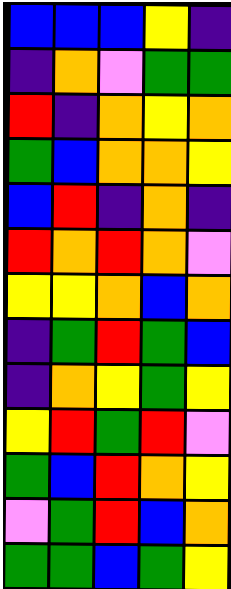[["blue", "blue", "blue", "yellow", "indigo"], ["indigo", "orange", "violet", "green", "green"], ["red", "indigo", "orange", "yellow", "orange"], ["green", "blue", "orange", "orange", "yellow"], ["blue", "red", "indigo", "orange", "indigo"], ["red", "orange", "red", "orange", "violet"], ["yellow", "yellow", "orange", "blue", "orange"], ["indigo", "green", "red", "green", "blue"], ["indigo", "orange", "yellow", "green", "yellow"], ["yellow", "red", "green", "red", "violet"], ["green", "blue", "red", "orange", "yellow"], ["violet", "green", "red", "blue", "orange"], ["green", "green", "blue", "green", "yellow"]]